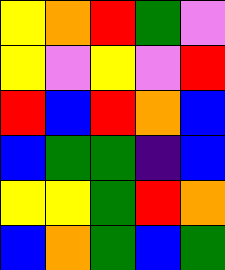[["yellow", "orange", "red", "green", "violet"], ["yellow", "violet", "yellow", "violet", "red"], ["red", "blue", "red", "orange", "blue"], ["blue", "green", "green", "indigo", "blue"], ["yellow", "yellow", "green", "red", "orange"], ["blue", "orange", "green", "blue", "green"]]